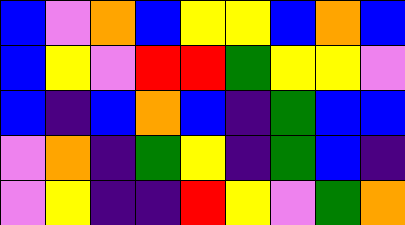[["blue", "violet", "orange", "blue", "yellow", "yellow", "blue", "orange", "blue"], ["blue", "yellow", "violet", "red", "red", "green", "yellow", "yellow", "violet"], ["blue", "indigo", "blue", "orange", "blue", "indigo", "green", "blue", "blue"], ["violet", "orange", "indigo", "green", "yellow", "indigo", "green", "blue", "indigo"], ["violet", "yellow", "indigo", "indigo", "red", "yellow", "violet", "green", "orange"]]